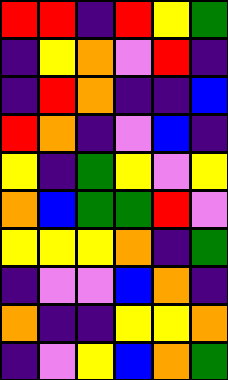[["red", "red", "indigo", "red", "yellow", "green"], ["indigo", "yellow", "orange", "violet", "red", "indigo"], ["indigo", "red", "orange", "indigo", "indigo", "blue"], ["red", "orange", "indigo", "violet", "blue", "indigo"], ["yellow", "indigo", "green", "yellow", "violet", "yellow"], ["orange", "blue", "green", "green", "red", "violet"], ["yellow", "yellow", "yellow", "orange", "indigo", "green"], ["indigo", "violet", "violet", "blue", "orange", "indigo"], ["orange", "indigo", "indigo", "yellow", "yellow", "orange"], ["indigo", "violet", "yellow", "blue", "orange", "green"]]